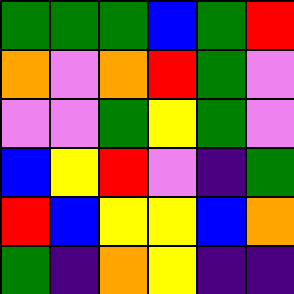[["green", "green", "green", "blue", "green", "red"], ["orange", "violet", "orange", "red", "green", "violet"], ["violet", "violet", "green", "yellow", "green", "violet"], ["blue", "yellow", "red", "violet", "indigo", "green"], ["red", "blue", "yellow", "yellow", "blue", "orange"], ["green", "indigo", "orange", "yellow", "indigo", "indigo"]]